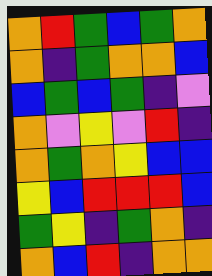[["orange", "red", "green", "blue", "green", "orange"], ["orange", "indigo", "green", "orange", "orange", "blue"], ["blue", "green", "blue", "green", "indigo", "violet"], ["orange", "violet", "yellow", "violet", "red", "indigo"], ["orange", "green", "orange", "yellow", "blue", "blue"], ["yellow", "blue", "red", "red", "red", "blue"], ["green", "yellow", "indigo", "green", "orange", "indigo"], ["orange", "blue", "red", "indigo", "orange", "orange"]]